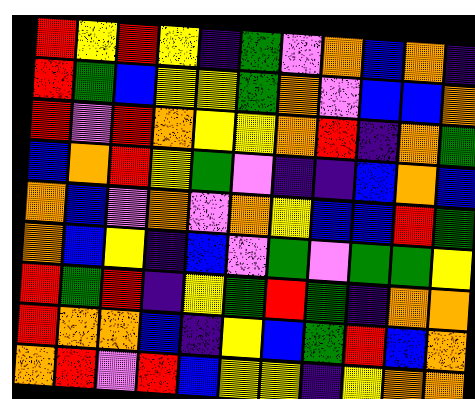[["red", "yellow", "red", "yellow", "indigo", "green", "violet", "orange", "blue", "orange", "indigo"], ["red", "green", "blue", "yellow", "yellow", "green", "orange", "violet", "blue", "blue", "orange"], ["red", "violet", "red", "orange", "yellow", "yellow", "orange", "red", "indigo", "orange", "green"], ["blue", "orange", "red", "yellow", "green", "violet", "indigo", "indigo", "blue", "orange", "blue"], ["orange", "blue", "violet", "orange", "violet", "orange", "yellow", "blue", "blue", "red", "green"], ["orange", "blue", "yellow", "indigo", "blue", "violet", "green", "violet", "green", "green", "yellow"], ["red", "green", "red", "indigo", "yellow", "green", "red", "green", "indigo", "orange", "orange"], ["red", "orange", "orange", "blue", "indigo", "yellow", "blue", "green", "red", "blue", "orange"], ["orange", "red", "violet", "red", "blue", "yellow", "yellow", "indigo", "yellow", "orange", "orange"]]